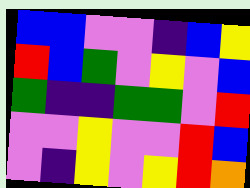[["blue", "blue", "violet", "violet", "indigo", "blue", "yellow"], ["red", "blue", "green", "violet", "yellow", "violet", "blue"], ["green", "indigo", "indigo", "green", "green", "violet", "red"], ["violet", "violet", "yellow", "violet", "violet", "red", "blue"], ["violet", "indigo", "yellow", "violet", "yellow", "red", "orange"]]